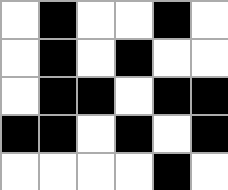[["white", "black", "white", "white", "black", "white"], ["white", "black", "white", "black", "white", "white"], ["white", "black", "black", "white", "black", "black"], ["black", "black", "white", "black", "white", "black"], ["white", "white", "white", "white", "black", "white"]]